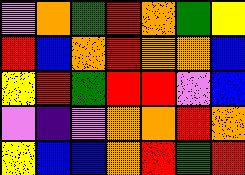[["violet", "orange", "green", "red", "orange", "green", "yellow"], ["red", "blue", "orange", "red", "orange", "orange", "blue"], ["yellow", "red", "green", "red", "red", "violet", "blue"], ["violet", "indigo", "violet", "orange", "orange", "red", "orange"], ["yellow", "blue", "blue", "orange", "red", "green", "red"]]